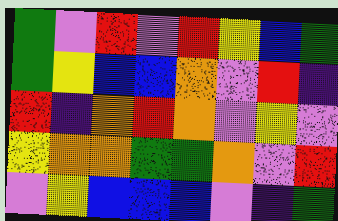[["green", "violet", "red", "violet", "red", "yellow", "blue", "green"], ["green", "yellow", "blue", "blue", "orange", "violet", "red", "indigo"], ["red", "indigo", "orange", "red", "orange", "violet", "yellow", "violet"], ["yellow", "orange", "orange", "green", "green", "orange", "violet", "red"], ["violet", "yellow", "blue", "blue", "blue", "violet", "indigo", "green"]]